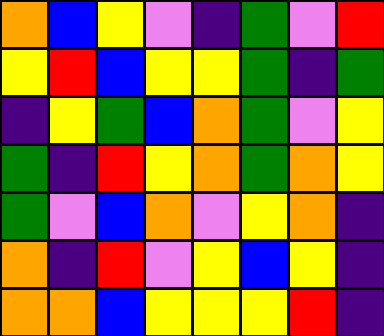[["orange", "blue", "yellow", "violet", "indigo", "green", "violet", "red"], ["yellow", "red", "blue", "yellow", "yellow", "green", "indigo", "green"], ["indigo", "yellow", "green", "blue", "orange", "green", "violet", "yellow"], ["green", "indigo", "red", "yellow", "orange", "green", "orange", "yellow"], ["green", "violet", "blue", "orange", "violet", "yellow", "orange", "indigo"], ["orange", "indigo", "red", "violet", "yellow", "blue", "yellow", "indigo"], ["orange", "orange", "blue", "yellow", "yellow", "yellow", "red", "indigo"]]